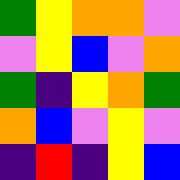[["green", "yellow", "orange", "orange", "violet"], ["violet", "yellow", "blue", "violet", "orange"], ["green", "indigo", "yellow", "orange", "green"], ["orange", "blue", "violet", "yellow", "violet"], ["indigo", "red", "indigo", "yellow", "blue"]]